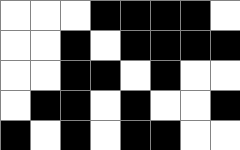[["white", "white", "white", "black", "black", "black", "black", "white"], ["white", "white", "black", "white", "black", "black", "black", "black"], ["white", "white", "black", "black", "white", "black", "white", "white"], ["white", "black", "black", "white", "black", "white", "white", "black"], ["black", "white", "black", "white", "black", "black", "white", "white"]]